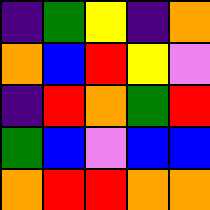[["indigo", "green", "yellow", "indigo", "orange"], ["orange", "blue", "red", "yellow", "violet"], ["indigo", "red", "orange", "green", "red"], ["green", "blue", "violet", "blue", "blue"], ["orange", "red", "red", "orange", "orange"]]